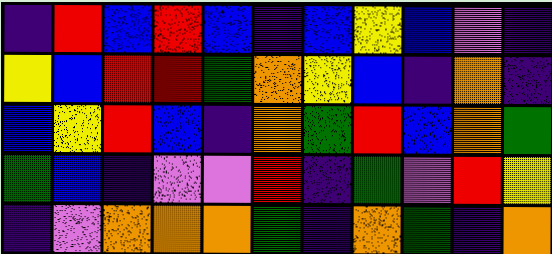[["indigo", "red", "blue", "red", "blue", "indigo", "blue", "yellow", "blue", "violet", "indigo"], ["yellow", "blue", "red", "red", "green", "orange", "yellow", "blue", "indigo", "orange", "indigo"], ["blue", "yellow", "red", "blue", "indigo", "orange", "green", "red", "blue", "orange", "green"], ["green", "blue", "indigo", "violet", "violet", "red", "indigo", "green", "violet", "red", "yellow"], ["indigo", "violet", "orange", "orange", "orange", "green", "indigo", "orange", "green", "indigo", "orange"]]